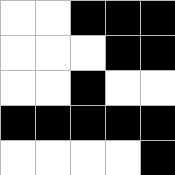[["white", "white", "black", "black", "black"], ["white", "white", "white", "black", "black"], ["white", "white", "black", "white", "white"], ["black", "black", "black", "black", "black"], ["white", "white", "white", "white", "black"]]